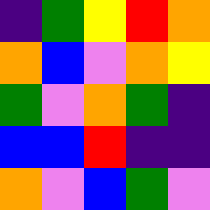[["indigo", "green", "yellow", "red", "orange"], ["orange", "blue", "violet", "orange", "yellow"], ["green", "violet", "orange", "green", "indigo"], ["blue", "blue", "red", "indigo", "indigo"], ["orange", "violet", "blue", "green", "violet"]]